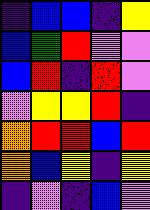[["indigo", "blue", "blue", "indigo", "yellow"], ["blue", "green", "red", "violet", "violet"], ["blue", "red", "indigo", "red", "violet"], ["violet", "yellow", "yellow", "red", "indigo"], ["orange", "red", "red", "blue", "red"], ["orange", "blue", "yellow", "indigo", "yellow"], ["indigo", "violet", "indigo", "blue", "violet"]]